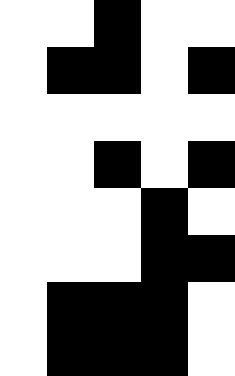[["white", "white", "black", "white", "white"], ["white", "black", "black", "white", "black"], ["white", "white", "white", "white", "white"], ["white", "white", "black", "white", "black"], ["white", "white", "white", "black", "white"], ["white", "white", "white", "black", "black"], ["white", "black", "black", "black", "white"], ["white", "black", "black", "black", "white"]]